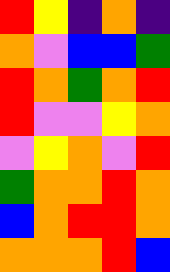[["red", "yellow", "indigo", "orange", "indigo"], ["orange", "violet", "blue", "blue", "green"], ["red", "orange", "green", "orange", "red"], ["red", "violet", "violet", "yellow", "orange"], ["violet", "yellow", "orange", "violet", "red"], ["green", "orange", "orange", "red", "orange"], ["blue", "orange", "red", "red", "orange"], ["orange", "orange", "orange", "red", "blue"]]